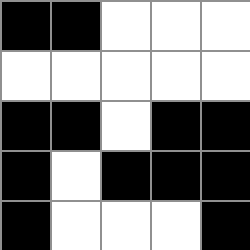[["black", "black", "white", "white", "white"], ["white", "white", "white", "white", "white"], ["black", "black", "white", "black", "black"], ["black", "white", "black", "black", "black"], ["black", "white", "white", "white", "black"]]